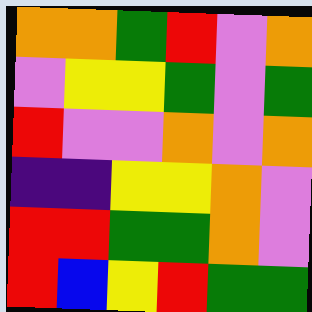[["orange", "orange", "green", "red", "violet", "orange"], ["violet", "yellow", "yellow", "green", "violet", "green"], ["red", "violet", "violet", "orange", "violet", "orange"], ["indigo", "indigo", "yellow", "yellow", "orange", "violet"], ["red", "red", "green", "green", "orange", "violet"], ["red", "blue", "yellow", "red", "green", "green"]]